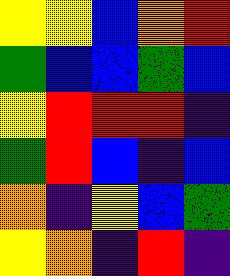[["yellow", "yellow", "blue", "orange", "red"], ["green", "blue", "blue", "green", "blue"], ["yellow", "red", "red", "red", "indigo"], ["green", "red", "blue", "indigo", "blue"], ["orange", "indigo", "yellow", "blue", "green"], ["yellow", "orange", "indigo", "red", "indigo"]]